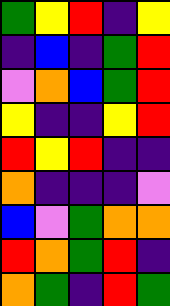[["green", "yellow", "red", "indigo", "yellow"], ["indigo", "blue", "indigo", "green", "red"], ["violet", "orange", "blue", "green", "red"], ["yellow", "indigo", "indigo", "yellow", "red"], ["red", "yellow", "red", "indigo", "indigo"], ["orange", "indigo", "indigo", "indigo", "violet"], ["blue", "violet", "green", "orange", "orange"], ["red", "orange", "green", "red", "indigo"], ["orange", "green", "indigo", "red", "green"]]